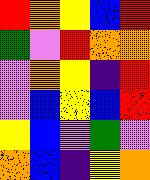[["red", "orange", "yellow", "blue", "red"], ["green", "violet", "red", "orange", "orange"], ["violet", "orange", "yellow", "indigo", "red"], ["violet", "blue", "yellow", "blue", "red"], ["yellow", "blue", "violet", "green", "violet"], ["orange", "blue", "indigo", "yellow", "orange"]]